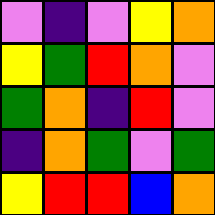[["violet", "indigo", "violet", "yellow", "orange"], ["yellow", "green", "red", "orange", "violet"], ["green", "orange", "indigo", "red", "violet"], ["indigo", "orange", "green", "violet", "green"], ["yellow", "red", "red", "blue", "orange"]]